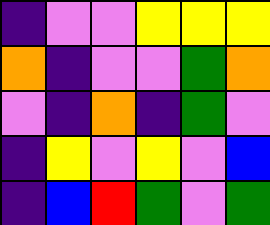[["indigo", "violet", "violet", "yellow", "yellow", "yellow"], ["orange", "indigo", "violet", "violet", "green", "orange"], ["violet", "indigo", "orange", "indigo", "green", "violet"], ["indigo", "yellow", "violet", "yellow", "violet", "blue"], ["indigo", "blue", "red", "green", "violet", "green"]]